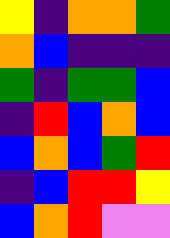[["yellow", "indigo", "orange", "orange", "green"], ["orange", "blue", "indigo", "indigo", "indigo"], ["green", "indigo", "green", "green", "blue"], ["indigo", "red", "blue", "orange", "blue"], ["blue", "orange", "blue", "green", "red"], ["indigo", "blue", "red", "red", "yellow"], ["blue", "orange", "red", "violet", "violet"]]